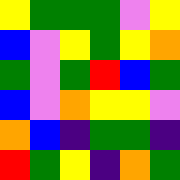[["yellow", "green", "green", "green", "violet", "yellow"], ["blue", "violet", "yellow", "green", "yellow", "orange"], ["green", "violet", "green", "red", "blue", "green"], ["blue", "violet", "orange", "yellow", "yellow", "violet"], ["orange", "blue", "indigo", "green", "green", "indigo"], ["red", "green", "yellow", "indigo", "orange", "green"]]